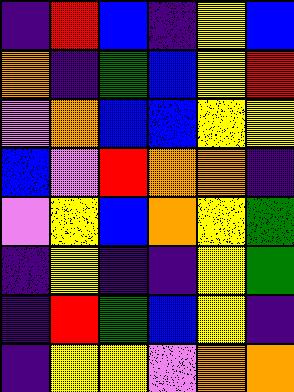[["indigo", "red", "blue", "indigo", "yellow", "blue"], ["orange", "indigo", "green", "blue", "yellow", "red"], ["violet", "orange", "blue", "blue", "yellow", "yellow"], ["blue", "violet", "red", "orange", "orange", "indigo"], ["violet", "yellow", "blue", "orange", "yellow", "green"], ["indigo", "yellow", "indigo", "indigo", "yellow", "green"], ["indigo", "red", "green", "blue", "yellow", "indigo"], ["indigo", "yellow", "yellow", "violet", "orange", "orange"]]